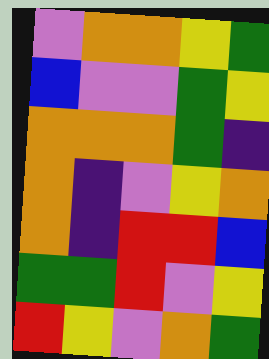[["violet", "orange", "orange", "yellow", "green"], ["blue", "violet", "violet", "green", "yellow"], ["orange", "orange", "orange", "green", "indigo"], ["orange", "indigo", "violet", "yellow", "orange"], ["orange", "indigo", "red", "red", "blue"], ["green", "green", "red", "violet", "yellow"], ["red", "yellow", "violet", "orange", "green"]]